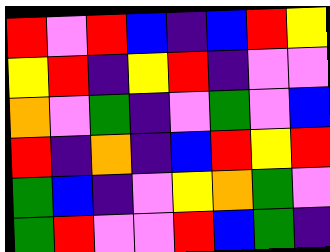[["red", "violet", "red", "blue", "indigo", "blue", "red", "yellow"], ["yellow", "red", "indigo", "yellow", "red", "indigo", "violet", "violet"], ["orange", "violet", "green", "indigo", "violet", "green", "violet", "blue"], ["red", "indigo", "orange", "indigo", "blue", "red", "yellow", "red"], ["green", "blue", "indigo", "violet", "yellow", "orange", "green", "violet"], ["green", "red", "violet", "violet", "red", "blue", "green", "indigo"]]